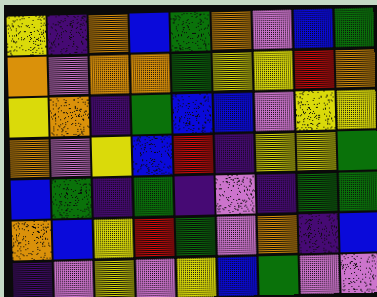[["yellow", "indigo", "orange", "blue", "green", "orange", "violet", "blue", "green"], ["orange", "violet", "orange", "orange", "green", "yellow", "yellow", "red", "orange"], ["yellow", "orange", "indigo", "green", "blue", "blue", "violet", "yellow", "yellow"], ["orange", "violet", "yellow", "blue", "red", "indigo", "yellow", "yellow", "green"], ["blue", "green", "indigo", "green", "indigo", "violet", "indigo", "green", "green"], ["orange", "blue", "yellow", "red", "green", "violet", "orange", "indigo", "blue"], ["indigo", "violet", "yellow", "violet", "yellow", "blue", "green", "violet", "violet"]]